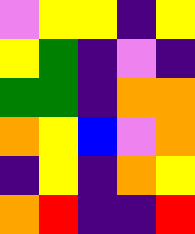[["violet", "yellow", "yellow", "indigo", "yellow"], ["yellow", "green", "indigo", "violet", "indigo"], ["green", "green", "indigo", "orange", "orange"], ["orange", "yellow", "blue", "violet", "orange"], ["indigo", "yellow", "indigo", "orange", "yellow"], ["orange", "red", "indigo", "indigo", "red"]]